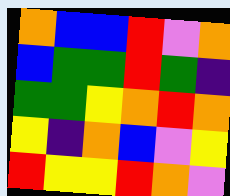[["orange", "blue", "blue", "red", "violet", "orange"], ["blue", "green", "green", "red", "green", "indigo"], ["green", "green", "yellow", "orange", "red", "orange"], ["yellow", "indigo", "orange", "blue", "violet", "yellow"], ["red", "yellow", "yellow", "red", "orange", "violet"]]